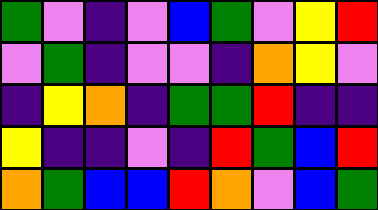[["green", "violet", "indigo", "violet", "blue", "green", "violet", "yellow", "red"], ["violet", "green", "indigo", "violet", "violet", "indigo", "orange", "yellow", "violet"], ["indigo", "yellow", "orange", "indigo", "green", "green", "red", "indigo", "indigo"], ["yellow", "indigo", "indigo", "violet", "indigo", "red", "green", "blue", "red"], ["orange", "green", "blue", "blue", "red", "orange", "violet", "blue", "green"]]